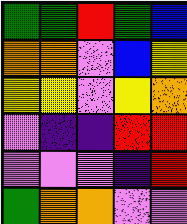[["green", "green", "red", "green", "blue"], ["orange", "orange", "violet", "blue", "yellow"], ["yellow", "yellow", "violet", "yellow", "orange"], ["violet", "indigo", "indigo", "red", "red"], ["violet", "violet", "violet", "indigo", "red"], ["green", "orange", "orange", "violet", "violet"]]